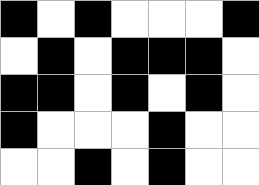[["black", "white", "black", "white", "white", "white", "black"], ["white", "black", "white", "black", "black", "black", "white"], ["black", "black", "white", "black", "white", "black", "white"], ["black", "white", "white", "white", "black", "white", "white"], ["white", "white", "black", "white", "black", "white", "white"]]